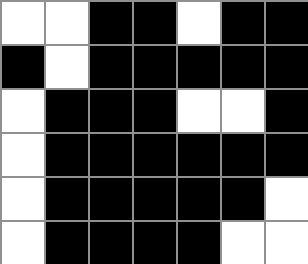[["white", "white", "black", "black", "white", "black", "black"], ["black", "white", "black", "black", "black", "black", "black"], ["white", "black", "black", "black", "white", "white", "black"], ["white", "black", "black", "black", "black", "black", "black"], ["white", "black", "black", "black", "black", "black", "white"], ["white", "black", "black", "black", "black", "white", "white"]]